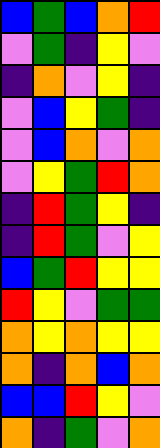[["blue", "green", "blue", "orange", "red"], ["violet", "green", "indigo", "yellow", "violet"], ["indigo", "orange", "violet", "yellow", "indigo"], ["violet", "blue", "yellow", "green", "indigo"], ["violet", "blue", "orange", "violet", "orange"], ["violet", "yellow", "green", "red", "orange"], ["indigo", "red", "green", "yellow", "indigo"], ["indigo", "red", "green", "violet", "yellow"], ["blue", "green", "red", "yellow", "yellow"], ["red", "yellow", "violet", "green", "green"], ["orange", "yellow", "orange", "yellow", "yellow"], ["orange", "indigo", "orange", "blue", "orange"], ["blue", "blue", "red", "yellow", "violet"], ["orange", "indigo", "green", "violet", "orange"]]